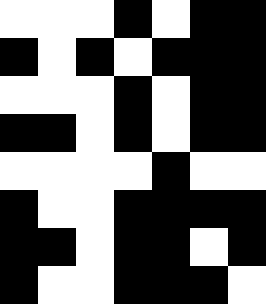[["white", "white", "white", "black", "white", "black", "black"], ["black", "white", "black", "white", "black", "black", "black"], ["white", "white", "white", "black", "white", "black", "black"], ["black", "black", "white", "black", "white", "black", "black"], ["white", "white", "white", "white", "black", "white", "white"], ["black", "white", "white", "black", "black", "black", "black"], ["black", "black", "white", "black", "black", "white", "black"], ["black", "white", "white", "black", "black", "black", "white"]]